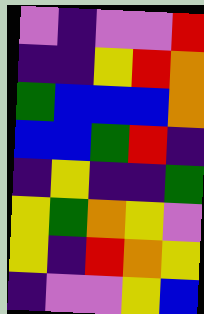[["violet", "indigo", "violet", "violet", "red"], ["indigo", "indigo", "yellow", "red", "orange"], ["green", "blue", "blue", "blue", "orange"], ["blue", "blue", "green", "red", "indigo"], ["indigo", "yellow", "indigo", "indigo", "green"], ["yellow", "green", "orange", "yellow", "violet"], ["yellow", "indigo", "red", "orange", "yellow"], ["indigo", "violet", "violet", "yellow", "blue"]]